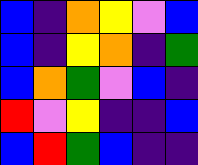[["blue", "indigo", "orange", "yellow", "violet", "blue"], ["blue", "indigo", "yellow", "orange", "indigo", "green"], ["blue", "orange", "green", "violet", "blue", "indigo"], ["red", "violet", "yellow", "indigo", "indigo", "blue"], ["blue", "red", "green", "blue", "indigo", "indigo"]]